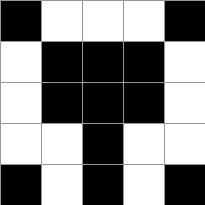[["black", "white", "white", "white", "black"], ["white", "black", "black", "black", "white"], ["white", "black", "black", "black", "white"], ["white", "white", "black", "white", "white"], ["black", "white", "black", "white", "black"]]